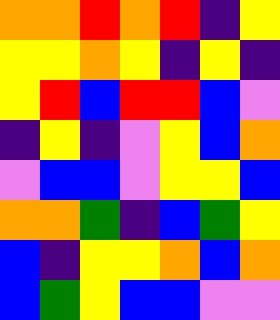[["orange", "orange", "red", "orange", "red", "indigo", "yellow"], ["yellow", "yellow", "orange", "yellow", "indigo", "yellow", "indigo"], ["yellow", "red", "blue", "red", "red", "blue", "violet"], ["indigo", "yellow", "indigo", "violet", "yellow", "blue", "orange"], ["violet", "blue", "blue", "violet", "yellow", "yellow", "blue"], ["orange", "orange", "green", "indigo", "blue", "green", "yellow"], ["blue", "indigo", "yellow", "yellow", "orange", "blue", "orange"], ["blue", "green", "yellow", "blue", "blue", "violet", "violet"]]